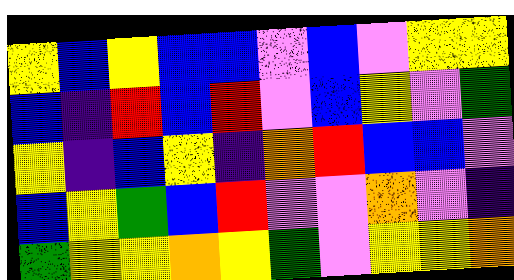[["yellow", "blue", "yellow", "blue", "blue", "violet", "blue", "violet", "yellow", "yellow"], ["blue", "indigo", "red", "blue", "red", "violet", "blue", "yellow", "violet", "green"], ["yellow", "indigo", "blue", "yellow", "indigo", "orange", "red", "blue", "blue", "violet"], ["blue", "yellow", "green", "blue", "red", "violet", "violet", "orange", "violet", "indigo"], ["green", "yellow", "yellow", "orange", "yellow", "green", "violet", "yellow", "yellow", "orange"]]